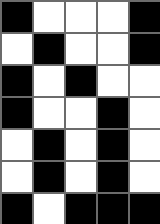[["black", "white", "white", "white", "black"], ["white", "black", "white", "white", "black"], ["black", "white", "black", "white", "white"], ["black", "white", "white", "black", "white"], ["white", "black", "white", "black", "white"], ["white", "black", "white", "black", "white"], ["black", "white", "black", "black", "black"]]